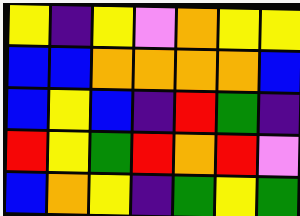[["yellow", "indigo", "yellow", "violet", "orange", "yellow", "yellow"], ["blue", "blue", "orange", "orange", "orange", "orange", "blue"], ["blue", "yellow", "blue", "indigo", "red", "green", "indigo"], ["red", "yellow", "green", "red", "orange", "red", "violet"], ["blue", "orange", "yellow", "indigo", "green", "yellow", "green"]]